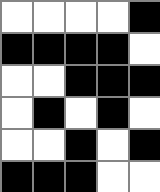[["white", "white", "white", "white", "black"], ["black", "black", "black", "black", "white"], ["white", "white", "black", "black", "black"], ["white", "black", "white", "black", "white"], ["white", "white", "black", "white", "black"], ["black", "black", "black", "white", "white"]]